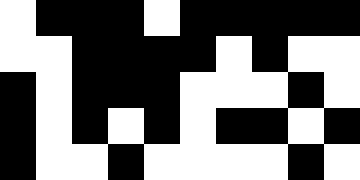[["white", "black", "black", "black", "white", "black", "black", "black", "black", "black"], ["white", "white", "black", "black", "black", "black", "white", "black", "white", "white"], ["black", "white", "black", "black", "black", "white", "white", "white", "black", "white"], ["black", "white", "black", "white", "black", "white", "black", "black", "white", "black"], ["black", "white", "white", "black", "white", "white", "white", "white", "black", "white"]]